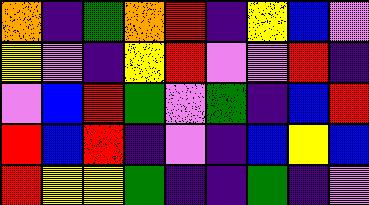[["orange", "indigo", "green", "orange", "red", "indigo", "yellow", "blue", "violet"], ["yellow", "violet", "indigo", "yellow", "red", "violet", "violet", "red", "indigo"], ["violet", "blue", "red", "green", "violet", "green", "indigo", "blue", "red"], ["red", "blue", "red", "indigo", "violet", "indigo", "blue", "yellow", "blue"], ["red", "yellow", "yellow", "green", "indigo", "indigo", "green", "indigo", "violet"]]